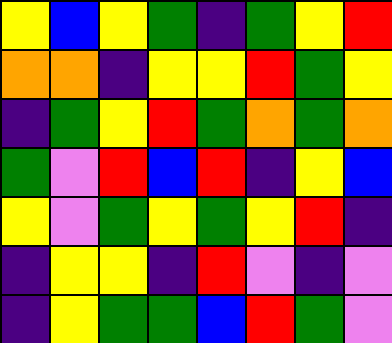[["yellow", "blue", "yellow", "green", "indigo", "green", "yellow", "red"], ["orange", "orange", "indigo", "yellow", "yellow", "red", "green", "yellow"], ["indigo", "green", "yellow", "red", "green", "orange", "green", "orange"], ["green", "violet", "red", "blue", "red", "indigo", "yellow", "blue"], ["yellow", "violet", "green", "yellow", "green", "yellow", "red", "indigo"], ["indigo", "yellow", "yellow", "indigo", "red", "violet", "indigo", "violet"], ["indigo", "yellow", "green", "green", "blue", "red", "green", "violet"]]